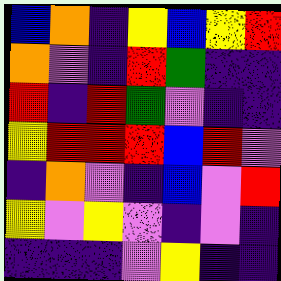[["blue", "orange", "indigo", "yellow", "blue", "yellow", "red"], ["orange", "violet", "indigo", "red", "green", "indigo", "indigo"], ["red", "indigo", "red", "green", "violet", "indigo", "indigo"], ["yellow", "red", "red", "red", "blue", "red", "violet"], ["indigo", "orange", "violet", "indigo", "blue", "violet", "red"], ["yellow", "violet", "yellow", "violet", "indigo", "violet", "indigo"], ["indigo", "indigo", "indigo", "violet", "yellow", "indigo", "indigo"]]